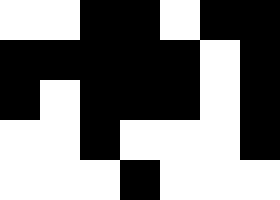[["white", "white", "black", "black", "white", "black", "black"], ["black", "black", "black", "black", "black", "white", "black"], ["black", "white", "black", "black", "black", "white", "black"], ["white", "white", "black", "white", "white", "white", "black"], ["white", "white", "white", "black", "white", "white", "white"]]